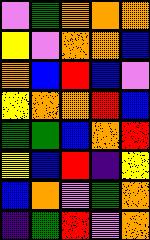[["violet", "green", "orange", "orange", "orange"], ["yellow", "violet", "orange", "orange", "blue"], ["orange", "blue", "red", "blue", "violet"], ["yellow", "orange", "orange", "red", "blue"], ["green", "green", "blue", "orange", "red"], ["yellow", "blue", "red", "indigo", "yellow"], ["blue", "orange", "violet", "green", "orange"], ["indigo", "green", "red", "violet", "orange"]]